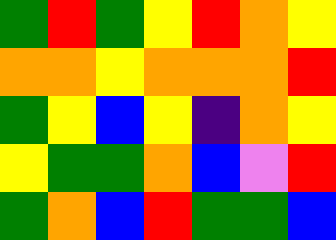[["green", "red", "green", "yellow", "red", "orange", "yellow"], ["orange", "orange", "yellow", "orange", "orange", "orange", "red"], ["green", "yellow", "blue", "yellow", "indigo", "orange", "yellow"], ["yellow", "green", "green", "orange", "blue", "violet", "red"], ["green", "orange", "blue", "red", "green", "green", "blue"]]